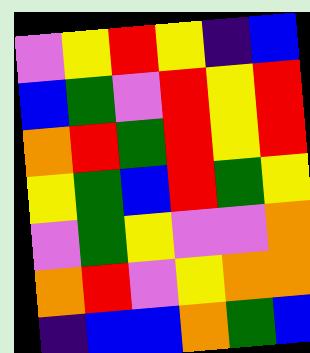[["violet", "yellow", "red", "yellow", "indigo", "blue"], ["blue", "green", "violet", "red", "yellow", "red"], ["orange", "red", "green", "red", "yellow", "red"], ["yellow", "green", "blue", "red", "green", "yellow"], ["violet", "green", "yellow", "violet", "violet", "orange"], ["orange", "red", "violet", "yellow", "orange", "orange"], ["indigo", "blue", "blue", "orange", "green", "blue"]]